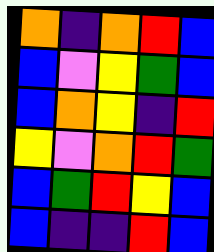[["orange", "indigo", "orange", "red", "blue"], ["blue", "violet", "yellow", "green", "blue"], ["blue", "orange", "yellow", "indigo", "red"], ["yellow", "violet", "orange", "red", "green"], ["blue", "green", "red", "yellow", "blue"], ["blue", "indigo", "indigo", "red", "blue"]]